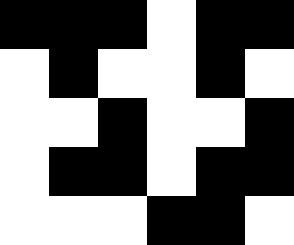[["black", "black", "black", "white", "black", "black"], ["white", "black", "white", "white", "black", "white"], ["white", "white", "black", "white", "white", "black"], ["white", "black", "black", "white", "black", "black"], ["white", "white", "white", "black", "black", "white"]]